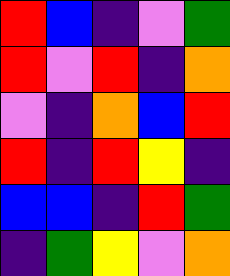[["red", "blue", "indigo", "violet", "green"], ["red", "violet", "red", "indigo", "orange"], ["violet", "indigo", "orange", "blue", "red"], ["red", "indigo", "red", "yellow", "indigo"], ["blue", "blue", "indigo", "red", "green"], ["indigo", "green", "yellow", "violet", "orange"]]